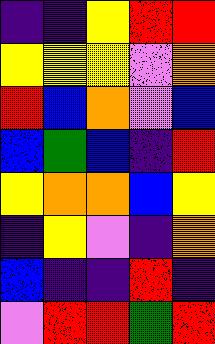[["indigo", "indigo", "yellow", "red", "red"], ["yellow", "yellow", "yellow", "violet", "orange"], ["red", "blue", "orange", "violet", "blue"], ["blue", "green", "blue", "indigo", "red"], ["yellow", "orange", "orange", "blue", "yellow"], ["indigo", "yellow", "violet", "indigo", "orange"], ["blue", "indigo", "indigo", "red", "indigo"], ["violet", "red", "red", "green", "red"]]